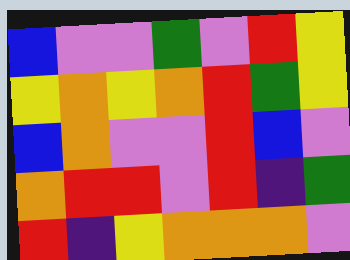[["blue", "violet", "violet", "green", "violet", "red", "yellow"], ["yellow", "orange", "yellow", "orange", "red", "green", "yellow"], ["blue", "orange", "violet", "violet", "red", "blue", "violet"], ["orange", "red", "red", "violet", "red", "indigo", "green"], ["red", "indigo", "yellow", "orange", "orange", "orange", "violet"]]